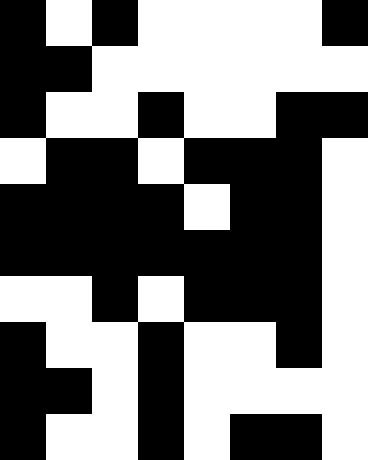[["black", "white", "black", "white", "white", "white", "white", "black"], ["black", "black", "white", "white", "white", "white", "white", "white"], ["black", "white", "white", "black", "white", "white", "black", "black"], ["white", "black", "black", "white", "black", "black", "black", "white"], ["black", "black", "black", "black", "white", "black", "black", "white"], ["black", "black", "black", "black", "black", "black", "black", "white"], ["white", "white", "black", "white", "black", "black", "black", "white"], ["black", "white", "white", "black", "white", "white", "black", "white"], ["black", "black", "white", "black", "white", "white", "white", "white"], ["black", "white", "white", "black", "white", "black", "black", "white"]]